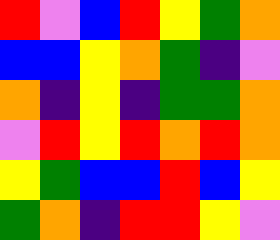[["red", "violet", "blue", "red", "yellow", "green", "orange"], ["blue", "blue", "yellow", "orange", "green", "indigo", "violet"], ["orange", "indigo", "yellow", "indigo", "green", "green", "orange"], ["violet", "red", "yellow", "red", "orange", "red", "orange"], ["yellow", "green", "blue", "blue", "red", "blue", "yellow"], ["green", "orange", "indigo", "red", "red", "yellow", "violet"]]